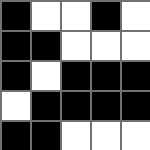[["black", "white", "white", "black", "white"], ["black", "black", "white", "white", "white"], ["black", "white", "black", "black", "black"], ["white", "black", "black", "black", "black"], ["black", "black", "white", "white", "white"]]